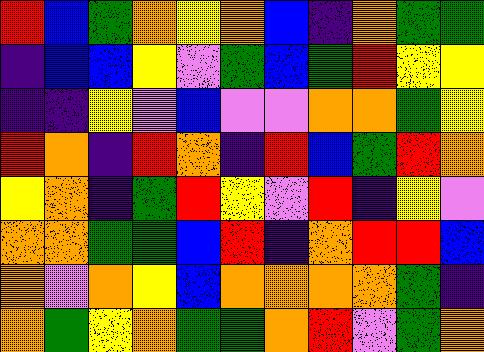[["red", "blue", "green", "orange", "yellow", "orange", "blue", "indigo", "orange", "green", "green"], ["indigo", "blue", "blue", "yellow", "violet", "green", "blue", "green", "red", "yellow", "yellow"], ["indigo", "indigo", "yellow", "violet", "blue", "violet", "violet", "orange", "orange", "green", "yellow"], ["red", "orange", "indigo", "red", "orange", "indigo", "red", "blue", "green", "red", "orange"], ["yellow", "orange", "indigo", "green", "red", "yellow", "violet", "red", "indigo", "yellow", "violet"], ["orange", "orange", "green", "green", "blue", "red", "indigo", "orange", "red", "red", "blue"], ["orange", "violet", "orange", "yellow", "blue", "orange", "orange", "orange", "orange", "green", "indigo"], ["orange", "green", "yellow", "orange", "green", "green", "orange", "red", "violet", "green", "orange"]]